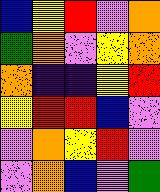[["blue", "yellow", "red", "violet", "orange"], ["green", "orange", "violet", "yellow", "orange"], ["orange", "indigo", "indigo", "yellow", "red"], ["yellow", "red", "red", "blue", "violet"], ["violet", "orange", "yellow", "red", "violet"], ["violet", "orange", "blue", "violet", "green"]]